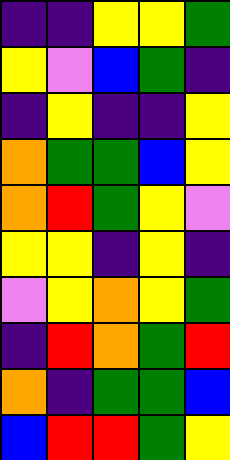[["indigo", "indigo", "yellow", "yellow", "green"], ["yellow", "violet", "blue", "green", "indigo"], ["indigo", "yellow", "indigo", "indigo", "yellow"], ["orange", "green", "green", "blue", "yellow"], ["orange", "red", "green", "yellow", "violet"], ["yellow", "yellow", "indigo", "yellow", "indigo"], ["violet", "yellow", "orange", "yellow", "green"], ["indigo", "red", "orange", "green", "red"], ["orange", "indigo", "green", "green", "blue"], ["blue", "red", "red", "green", "yellow"]]